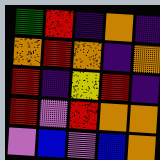[["green", "red", "indigo", "orange", "indigo"], ["orange", "red", "orange", "indigo", "orange"], ["red", "indigo", "yellow", "red", "indigo"], ["red", "violet", "red", "orange", "orange"], ["violet", "blue", "violet", "blue", "orange"]]